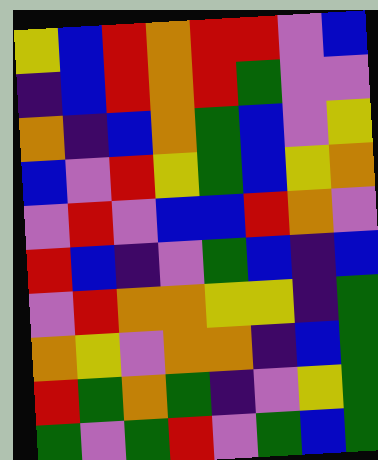[["yellow", "blue", "red", "orange", "red", "red", "violet", "blue"], ["indigo", "blue", "red", "orange", "red", "green", "violet", "violet"], ["orange", "indigo", "blue", "orange", "green", "blue", "violet", "yellow"], ["blue", "violet", "red", "yellow", "green", "blue", "yellow", "orange"], ["violet", "red", "violet", "blue", "blue", "red", "orange", "violet"], ["red", "blue", "indigo", "violet", "green", "blue", "indigo", "blue"], ["violet", "red", "orange", "orange", "yellow", "yellow", "indigo", "green"], ["orange", "yellow", "violet", "orange", "orange", "indigo", "blue", "green"], ["red", "green", "orange", "green", "indigo", "violet", "yellow", "green"], ["green", "violet", "green", "red", "violet", "green", "blue", "green"]]